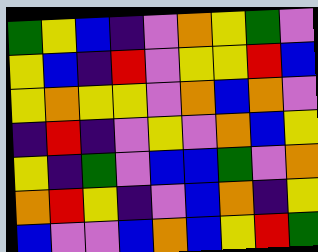[["green", "yellow", "blue", "indigo", "violet", "orange", "yellow", "green", "violet"], ["yellow", "blue", "indigo", "red", "violet", "yellow", "yellow", "red", "blue"], ["yellow", "orange", "yellow", "yellow", "violet", "orange", "blue", "orange", "violet"], ["indigo", "red", "indigo", "violet", "yellow", "violet", "orange", "blue", "yellow"], ["yellow", "indigo", "green", "violet", "blue", "blue", "green", "violet", "orange"], ["orange", "red", "yellow", "indigo", "violet", "blue", "orange", "indigo", "yellow"], ["blue", "violet", "violet", "blue", "orange", "blue", "yellow", "red", "green"]]